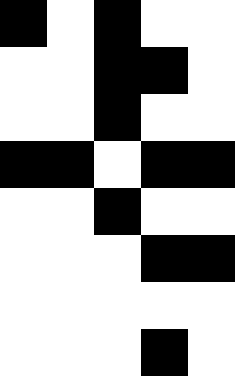[["black", "white", "black", "white", "white"], ["white", "white", "black", "black", "white"], ["white", "white", "black", "white", "white"], ["black", "black", "white", "black", "black"], ["white", "white", "black", "white", "white"], ["white", "white", "white", "black", "black"], ["white", "white", "white", "white", "white"], ["white", "white", "white", "black", "white"]]